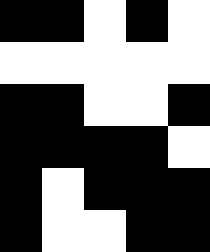[["black", "black", "white", "black", "white"], ["white", "white", "white", "white", "white"], ["black", "black", "white", "white", "black"], ["black", "black", "black", "black", "white"], ["black", "white", "black", "black", "black"], ["black", "white", "white", "black", "black"]]